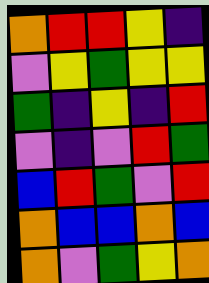[["orange", "red", "red", "yellow", "indigo"], ["violet", "yellow", "green", "yellow", "yellow"], ["green", "indigo", "yellow", "indigo", "red"], ["violet", "indigo", "violet", "red", "green"], ["blue", "red", "green", "violet", "red"], ["orange", "blue", "blue", "orange", "blue"], ["orange", "violet", "green", "yellow", "orange"]]